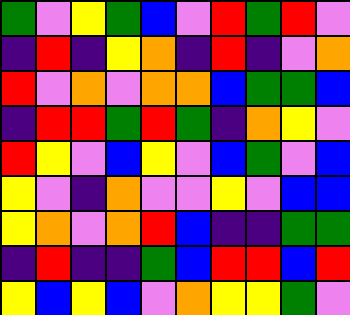[["green", "violet", "yellow", "green", "blue", "violet", "red", "green", "red", "violet"], ["indigo", "red", "indigo", "yellow", "orange", "indigo", "red", "indigo", "violet", "orange"], ["red", "violet", "orange", "violet", "orange", "orange", "blue", "green", "green", "blue"], ["indigo", "red", "red", "green", "red", "green", "indigo", "orange", "yellow", "violet"], ["red", "yellow", "violet", "blue", "yellow", "violet", "blue", "green", "violet", "blue"], ["yellow", "violet", "indigo", "orange", "violet", "violet", "yellow", "violet", "blue", "blue"], ["yellow", "orange", "violet", "orange", "red", "blue", "indigo", "indigo", "green", "green"], ["indigo", "red", "indigo", "indigo", "green", "blue", "red", "red", "blue", "red"], ["yellow", "blue", "yellow", "blue", "violet", "orange", "yellow", "yellow", "green", "violet"]]